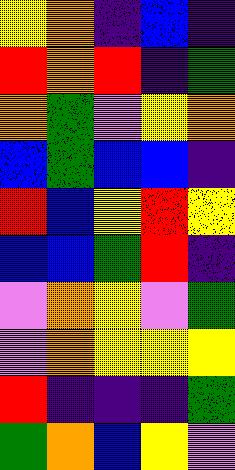[["yellow", "orange", "indigo", "blue", "indigo"], ["red", "orange", "red", "indigo", "green"], ["orange", "green", "violet", "yellow", "orange"], ["blue", "green", "blue", "blue", "indigo"], ["red", "blue", "yellow", "red", "yellow"], ["blue", "blue", "green", "red", "indigo"], ["violet", "orange", "yellow", "violet", "green"], ["violet", "orange", "yellow", "yellow", "yellow"], ["red", "indigo", "indigo", "indigo", "green"], ["green", "orange", "blue", "yellow", "violet"]]